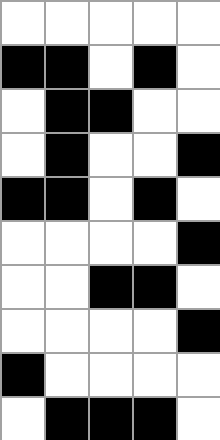[["white", "white", "white", "white", "white"], ["black", "black", "white", "black", "white"], ["white", "black", "black", "white", "white"], ["white", "black", "white", "white", "black"], ["black", "black", "white", "black", "white"], ["white", "white", "white", "white", "black"], ["white", "white", "black", "black", "white"], ["white", "white", "white", "white", "black"], ["black", "white", "white", "white", "white"], ["white", "black", "black", "black", "white"]]